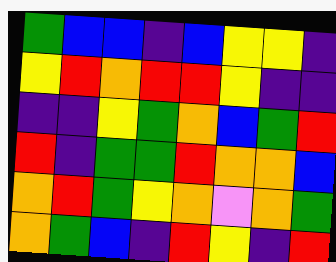[["green", "blue", "blue", "indigo", "blue", "yellow", "yellow", "indigo"], ["yellow", "red", "orange", "red", "red", "yellow", "indigo", "indigo"], ["indigo", "indigo", "yellow", "green", "orange", "blue", "green", "red"], ["red", "indigo", "green", "green", "red", "orange", "orange", "blue"], ["orange", "red", "green", "yellow", "orange", "violet", "orange", "green"], ["orange", "green", "blue", "indigo", "red", "yellow", "indigo", "red"]]